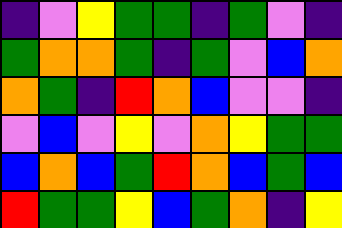[["indigo", "violet", "yellow", "green", "green", "indigo", "green", "violet", "indigo"], ["green", "orange", "orange", "green", "indigo", "green", "violet", "blue", "orange"], ["orange", "green", "indigo", "red", "orange", "blue", "violet", "violet", "indigo"], ["violet", "blue", "violet", "yellow", "violet", "orange", "yellow", "green", "green"], ["blue", "orange", "blue", "green", "red", "orange", "blue", "green", "blue"], ["red", "green", "green", "yellow", "blue", "green", "orange", "indigo", "yellow"]]